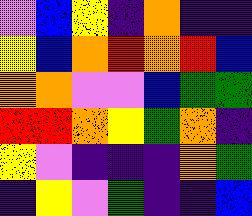[["violet", "blue", "yellow", "indigo", "orange", "indigo", "indigo"], ["yellow", "blue", "orange", "red", "orange", "red", "blue"], ["orange", "orange", "violet", "violet", "blue", "green", "green"], ["red", "red", "orange", "yellow", "green", "orange", "indigo"], ["yellow", "violet", "indigo", "indigo", "indigo", "orange", "green"], ["indigo", "yellow", "violet", "green", "indigo", "indigo", "blue"]]